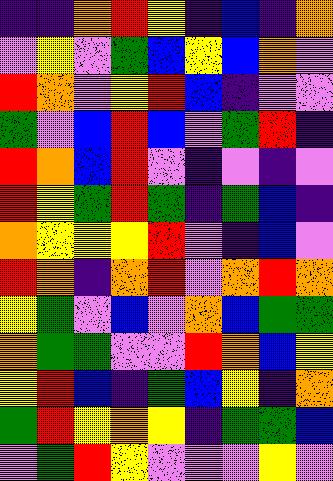[["indigo", "indigo", "orange", "red", "yellow", "indigo", "blue", "indigo", "orange"], ["violet", "yellow", "violet", "green", "blue", "yellow", "blue", "orange", "violet"], ["red", "orange", "violet", "yellow", "red", "blue", "indigo", "violet", "violet"], ["green", "violet", "blue", "red", "blue", "violet", "green", "red", "indigo"], ["red", "orange", "blue", "red", "violet", "indigo", "violet", "indigo", "violet"], ["red", "yellow", "green", "red", "green", "indigo", "green", "blue", "indigo"], ["orange", "yellow", "yellow", "yellow", "red", "violet", "indigo", "blue", "violet"], ["red", "orange", "indigo", "orange", "red", "violet", "orange", "red", "orange"], ["yellow", "green", "violet", "blue", "violet", "orange", "blue", "green", "green"], ["orange", "green", "green", "violet", "violet", "red", "orange", "blue", "yellow"], ["yellow", "red", "blue", "indigo", "green", "blue", "yellow", "indigo", "orange"], ["green", "red", "yellow", "orange", "yellow", "indigo", "green", "green", "blue"], ["violet", "green", "red", "yellow", "violet", "violet", "violet", "yellow", "violet"]]